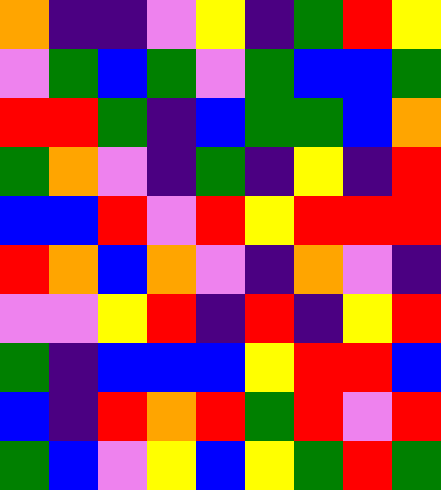[["orange", "indigo", "indigo", "violet", "yellow", "indigo", "green", "red", "yellow"], ["violet", "green", "blue", "green", "violet", "green", "blue", "blue", "green"], ["red", "red", "green", "indigo", "blue", "green", "green", "blue", "orange"], ["green", "orange", "violet", "indigo", "green", "indigo", "yellow", "indigo", "red"], ["blue", "blue", "red", "violet", "red", "yellow", "red", "red", "red"], ["red", "orange", "blue", "orange", "violet", "indigo", "orange", "violet", "indigo"], ["violet", "violet", "yellow", "red", "indigo", "red", "indigo", "yellow", "red"], ["green", "indigo", "blue", "blue", "blue", "yellow", "red", "red", "blue"], ["blue", "indigo", "red", "orange", "red", "green", "red", "violet", "red"], ["green", "blue", "violet", "yellow", "blue", "yellow", "green", "red", "green"]]